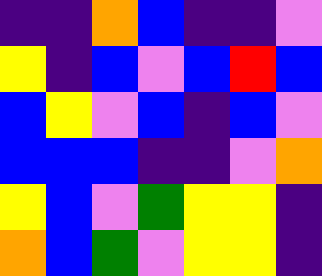[["indigo", "indigo", "orange", "blue", "indigo", "indigo", "violet"], ["yellow", "indigo", "blue", "violet", "blue", "red", "blue"], ["blue", "yellow", "violet", "blue", "indigo", "blue", "violet"], ["blue", "blue", "blue", "indigo", "indigo", "violet", "orange"], ["yellow", "blue", "violet", "green", "yellow", "yellow", "indigo"], ["orange", "blue", "green", "violet", "yellow", "yellow", "indigo"]]